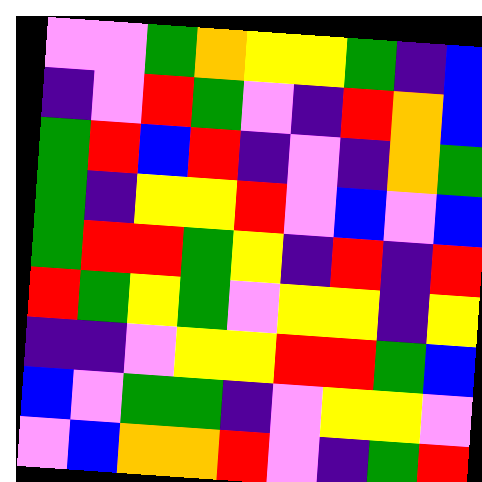[["violet", "violet", "green", "orange", "yellow", "yellow", "green", "indigo", "blue"], ["indigo", "violet", "red", "green", "violet", "indigo", "red", "orange", "blue"], ["green", "red", "blue", "red", "indigo", "violet", "indigo", "orange", "green"], ["green", "indigo", "yellow", "yellow", "red", "violet", "blue", "violet", "blue"], ["green", "red", "red", "green", "yellow", "indigo", "red", "indigo", "red"], ["red", "green", "yellow", "green", "violet", "yellow", "yellow", "indigo", "yellow"], ["indigo", "indigo", "violet", "yellow", "yellow", "red", "red", "green", "blue"], ["blue", "violet", "green", "green", "indigo", "violet", "yellow", "yellow", "violet"], ["violet", "blue", "orange", "orange", "red", "violet", "indigo", "green", "red"]]